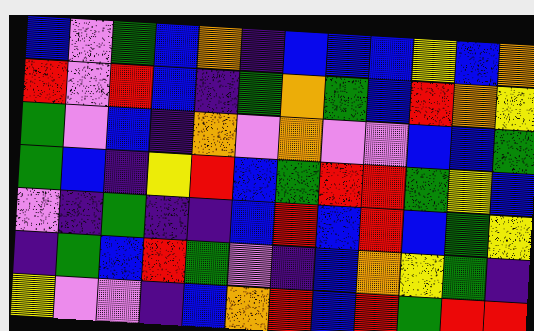[["blue", "violet", "green", "blue", "orange", "indigo", "blue", "blue", "blue", "yellow", "blue", "orange"], ["red", "violet", "red", "blue", "indigo", "green", "orange", "green", "blue", "red", "orange", "yellow"], ["green", "violet", "blue", "indigo", "orange", "violet", "orange", "violet", "violet", "blue", "blue", "green"], ["green", "blue", "indigo", "yellow", "red", "blue", "green", "red", "red", "green", "yellow", "blue"], ["violet", "indigo", "green", "indigo", "indigo", "blue", "red", "blue", "red", "blue", "green", "yellow"], ["indigo", "green", "blue", "red", "green", "violet", "indigo", "blue", "orange", "yellow", "green", "indigo"], ["yellow", "violet", "violet", "indigo", "blue", "orange", "red", "blue", "red", "green", "red", "red"]]